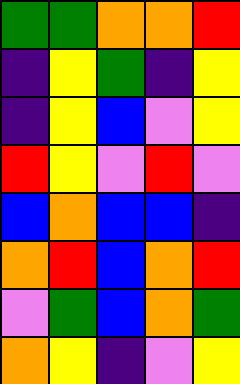[["green", "green", "orange", "orange", "red"], ["indigo", "yellow", "green", "indigo", "yellow"], ["indigo", "yellow", "blue", "violet", "yellow"], ["red", "yellow", "violet", "red", "violet"], ["blue", "orange", "blue", "blue", "indigo"], ["orange", "red", "blue", "orange", "red"], ["violet", "green", "blue", "orange", "green"], ["orange", "yellow", "indigo", "violet", "yellow"]]